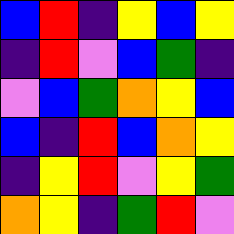[["blue", "red", "indigo", "yellow", "blue", "yellow"], ["indigo", "red", "violet", "blue", "green", "indigo"], ["violet", "blue", "green", "orange", "yellow", "blue"], ["blue", "indigo", "red", "blue", "orange", "yellow"], ["indigo", "yellow", "red", "violet", "yellow", "green"], ["orange", "yellow", "indigo", "green", "red", "violet"]]